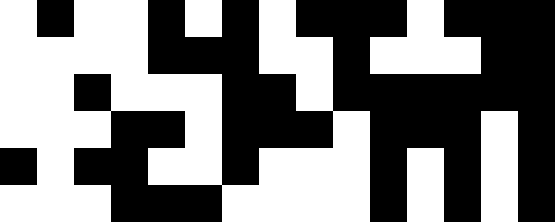[["white", "black", "white", "white", "black", "white", "black", "white", "black", "black", "black", "white", "black", "black", "black"], ["white", "white", "white", "white", "black", "black", "black", "white", "white", "black", "white", "white", "white", "black", "black"], ["white", "white", "black", "white", "white", "white", "black", "black", "white", "black", "black", "black", "black", "black", "black"], ["white", "white", "white", "black", "black", "white", "black", "black", "black", "white", "black", "black", "black", "white", "black"], ["black", "white", "black", "black", "white", "white", "black", "white", "white", "white", "black", "white", "black", "white", "black"], ["white", "white", "white", "black", "black", "black", "white", "white", "white", "white", "black", "white", "black", "white", "black"]]